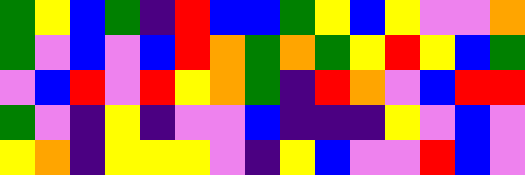[["green", "yellow", "blue", "green", "indigo", "red", "blue", "blue", "green", "yellow", "blue", "yellow", "violet", "violet", "orange"], ["green", "violet", "blue", "violet", "blue", "red", "orange", "green", "orange", "green", "yellow", "red", "yellow", "blue", "green"], ["violet", "blue", "red", "violet", "red", "yellow", "orange", "green", "indigo", "red", "orange", "violet", "blue", "red", "red"], ["green", "violet", "indigo", "yellow", "indigo", "violet", "violet", "blue", "indigo", "indigo", "indigo", "yellow", "violet", "blue", "violet"], ["yellow", "orange", "indigo", "yellow", "yellow", "yellow", "violet", "indigo", "yellow", "blue", "violet", "violet", "red", "blue", "violet"]]